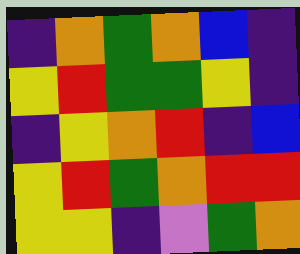[["indigo", "orange", "green", "orange", "blue", "indigo"], ["yellow", "red", "green", "green", "yellow", "indigo"], ["indigo", "yellow", "orange", "red", "indigo", "blue"], ["yellow", "red", "green", "orange", "red", "red"], ["yellow", "yellow", "indigo", "violet", "green", "orange"]]